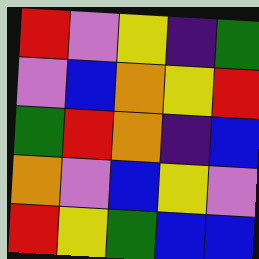[["red", "violet", "yellow", "indigo", "green"], ["violet", "blue", "orange", "yellow", "red"], ["green", "red", "orange", "indigo", "blue"], ["orange", "violet", "blue", "yellow", "violet"], ["red", "yellow", "green", "blue", "blue"]]